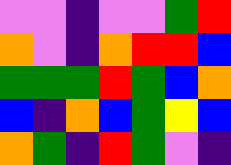[["violet", "violet", "indigo", "violet", "violet", "green", "red"], ["orange", "violet", "indigo", "orange", "red", "red", "blue"], ["green", "green", "green", "red", "green", "blue", "orange"], ["blue", "indigo", "orange", "blue", "green", "yellow", "blue"], ["orange", "green", "indigo", "red", "green", "violet", "indigo"]]